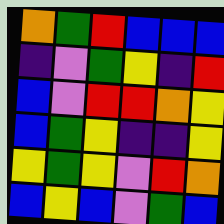[["orange", "green", "red", "blue", "blue", "blue"], ["indigo", "violet", "green", "yellow", "indigo", "red"], ["blue", "violet", "red", "red", "orange", "yellow"], ["blue", "green", "yellow", "indigo", "indigo", "yellow"], ["yellow", "green", "yellow", "violet", "red", "orange"], ["blue", "yellow", "blue", "violet", "green", "blue"]]